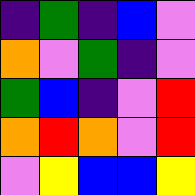[["indigo", "green", "indigo", "blue", "violet"], ["orange", "violet", "green", "indigo", "violet"], ["green", "blue", "indigo", "violet", "red"], ["orange", "red", "orange", "violet", "red"], ["violet", "yellow", "blue", "blue", "yellow"]]